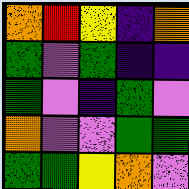[["orange", "red", "yellow", "indigo", "orange"], ["green", "violet", "green", "indigo", "indigo"], ["green", "violet", "indigo", "green", "violet"], ["orange", "violet", "violet", "green", "green"], ["green", "green", "yellow", "orange", "violet"]]